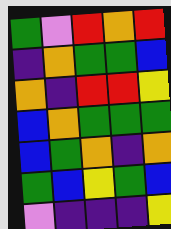[["green", "violet", "red", "orange", "red"], ["indigo", "orange", "green", "green", "blue"], ["orange", "indigo", "red", "red", "yellow"], ["blue", "orange", "green", "green", "green"], ["blue", "green", "orange", "indigo", "orange"], ["green", "blue", "yellow", "green", "blue"], ["violet", "indigo", "indigo", "indigo", "yellow"]]